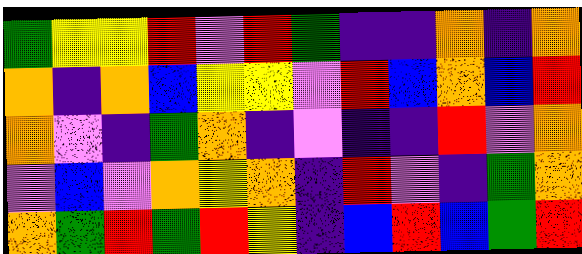[["green", "yellow", "yellow", "red", "violet", "red", "green", "indigo", "indigo", "orange", "indigo", "orange"], ["orange", "indigo", "orange", "blue", "yellow", "yellow", "violet", "red", "blue", "orange", "blue", "red"], ["orange", "violet", "indigo", "green", "orange", "indigo", "violet", "indigo", "indigo", "red", "violet", "orange"], ["violet", "blue", "violet", "orange", "yellow", "orange", "indigo", "red", "violet", "indigo", "green", "orange"], ["orange", "green", "red", "green", "red", "yellow", "indigo", "blue", "red", "blue", "green", "red"]]